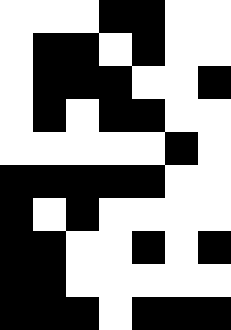[["white", "white", "white", "black", "black", "white", "white"], ["white", "black", "black", "white", "black", "white", "white"], ["white", "black", "black", "black", "white", "white", "black"], ["white", "black", "white", "black", "black", "white", "white"], ["white", "white", "white", "white", "white", "black", "white"], ["black", "black", "black", "black", "black", "white", "white"], ["black", "white", "black", "white", "white", "white", "white"], ["black", "black", "white", "white", "black", "white", "black"], ["black", "black", "white", "white", "white", "white", "white"], ["black", "black", "black", "white", "black", "black", "black"]]